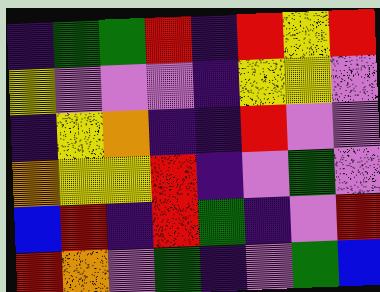[["indigo", "green", "green", "red", "indigo", "red", "yellow", "red"], ["yellow", "violet", "violet", "violet", "indigo", "yellow", "yellow", "violet"], ["indigo", "yellow", "orange", "indigo", "indigo", "red", "violet", "violet"], ["orange", "yellow", "yellow", "red", "indigo", "violet", "green", "violet"], ["blue", "red", "indigo", "red", "green", "indigo", "violet", "red"], ["red", "orange", "violet", "green", "indigo", "violet", "green", "blue"]]